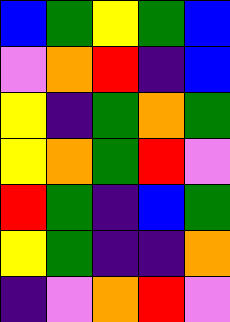[["blue", "green", "yellow", "green", "blue"], ["violet", "orange", "red", "indigo", "blue"], ["yellow", "indigo", "green", "orange", "green"], ["yellow", "orange", "green", "red", "violet"], ["red", "green", "indigo", "blue", "green"], ["yellow", "green", "indigo", "indigo", "orange"], ["indigo", "violet", "orange", "red", "violet"]]